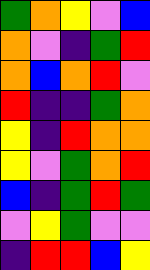[["green", "orange", "yellow", "violet", "blue"], ["orange", "violet", "indigo", "green", "red"], ["orange", "blue", "orange", "red", "violet"], ["red", "indigo", "indigo", "green", "orange"], ["yellow", "indigo", "red", "orange", "orange"], ["yellow", "violet", "green", "orange", "red"], ["blue", "indigo", "green", "red", "green"], ["violet", "yellow", "green", "violet", "violet"], ["indigo", "red", "red", "blue", "yellow"]]